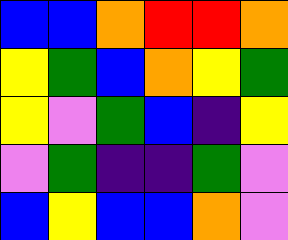[["blue", "blue", "orange", "red", "red", "orange"], ["yellow", "green", "blue", "orange", "yellow", "green"], ["yellow", "violet", "green", "blue", "indigo", "yellow"], ["violet", "green", "indigo", "indigo", "green", "violet"], ["blue", "yellow", "blue", "blue", "orange", "violet"]]